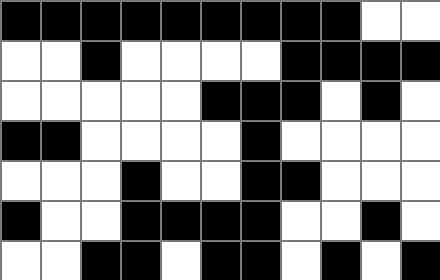[["black", "black", "black", "black", "black", "black", "black", "black", "black", "white", "white"], ["white", "white", "black", "white", "white", "white", "white", "black", "black", "black", "black"], ["white", "white", "white", "white", "white", "black", "black", "black", "white", "black", "white"], ["black", "black", "white", "white", "white", "white", "black", "white", "white", "white", "white"], ["white", "white", "white", "black", "white", "white", "black", "black", "white", "white", "white"], ["black", "white", "white", "black", "black", "black", "black", "white", "white", "black", "white"], ["white", "white", "black", "black", "white", "black", "black", "white", "black", "white", "black"]]